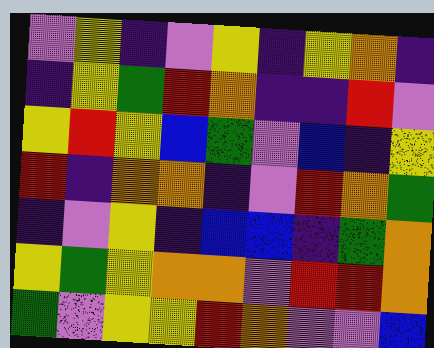[["violet", "yellow", "indigo", "violet", "yellow", "indigo", "yellow", "orange", "indigo"], ["indigo", "yellow", "green", "red", "orange", "indigo", "indigo", "red", "violet"], ["yellow", "red", "yellow", "blue", "green", "violet", "blue", "indigo", "yellow"], ["red", "indigo", "orange", "orange", "indigo", "violet", "red", "orange", "green"], ["indigo", "violet", "yellow", "indigo", "blue", "blue", "indigo", "green", "orange"], ["yellow", "green", "yellow", "orange", "orange", "violet", "red", "red", "orange"], ["green", "violet", "yellow", "yellow", "red", "orange", "violet", "violet", "blue"]]